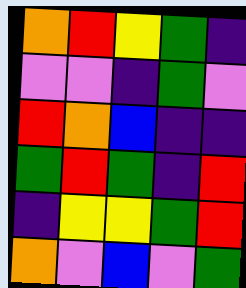[["orange", "red", "yellow", "green", "indigo"], ["violet", "violet", "indigo", "green", "violet"], ["red", "orange", "blue", "indigo", "indigo"], ["green", "red", "green", "indigo", "red"], ["indigo", "yellow", "yellow", "green", "red"], ["orange", "violet", "blue", "violet", "green"]]